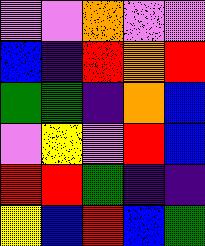[["violet", "violet", "orange", "violet", "violet"], ["blue", "indigo", "red", "orange", "red"], ["green", "green", "indigo", "orange", "blue"], ["violet", "yellow", "violet", "red", "blue"], ["red", "red", "green", "indigo", "indigo"], ["yellow", "blue", "red", "blue", "green"]]